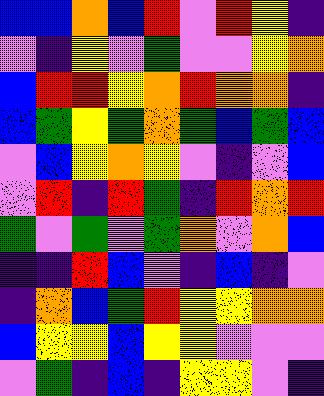[["blue", "blue", "orange", "blue", "red", "violet", "red", "yellow", "indigo"], ["violet", "indigo", "yellow", "violet", "green", "violet", "violet", "yellow", "orange"], ["blue", "red", "red", "yellow", "orange", "red", "orange", "orange", "indigo"], ["blue", "green", "yellow", "green", "orange", "green", "blue", "green", "blue"], ["violet", "blue", "yellow", "orange", "yellow", "violet", "indigo", "violet", "blue"], ["violet", "red", "indigo", "red", "green", "indigo", "red", "orange", "red"], ["green", "violet", "green", "violet", "green", "orange", "violet", "orange", "blue"], ["indigo", "indigo", "red", "blue", "violet", "indigo", "blue", "indigo", "violet"], ["indigo", "orange", "blue", "green", "red", "yellow", "yellow", "orange", "orange"], ["blue", "yellow", "yellow", "blue", "yellow", "yellow", "violet", "violet", "violet"], ["violet", "green", "indigo", "blue", "indigo", "yellow", "yellow", "violet", "indigo"]]